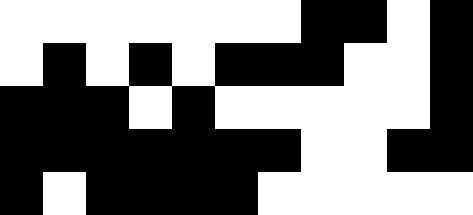[["white", "white", "white", "white", "white", "white", "white", "black", "black", "white", "black"], ["white", "black", "white", "black", "white", "black", "black", "black", "white", "white", "black"], ["black", "black", "black", "white", "black", "white", "white", "white", "white", "white", "black"], ["black", "black", "black", "black", "black", "black", "black", "white", "white", "black", "black"], ["black", "white", "black", "black", "black", "black", "white", "white", "white", "white", "white"]]